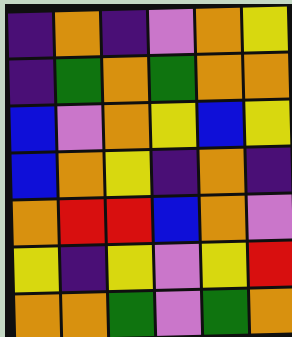[["indigo", "orange", "indigo", "violet", "orange", "yellow"], ["indigo", "green", "orange", "green", "orange", "orange"], ["blue", "violet", "orange", "yellow", "blue", "yellow"], ["blue", "orange", "yellow", "indigo", "orange", "indigo"], ["orange", "red", "red", "blue", "orange", "violet"], ["yellow", "indigo", "yellow", "violet", "yellow", "red"], ["orange", "orange", "green", "violet", "green", "orange"]]